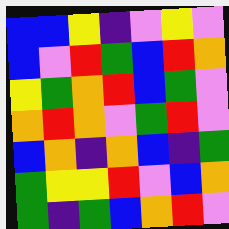[["blue", "blue", "yellow", "indigo", "violet", "yellow", "violet"], ["blue", "violet", "red", "green", "blue", "red", "orange"], ["yellow", "green", "orange", "red", "blue", "green", "violet"], ["orange", "red", "orange", "violet", "green", "red", "violet"], ["blue", "orange", "indigo", "orange", "blue", "indigo", "green"], ["green", "yellow", "yellow", "red", "violet", "blue", "orange"], ["green", "indigo", "green", "blue", "orange", "red", "violet"]]